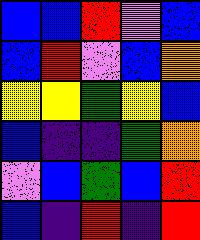[["blue", "blue", "red", "violet", "blue"], ["blue", "red", "violet", "blue", "orange"], ["yellow", "yellow", "green", "yellow", "blue"], ["blue", "indigo", "indigo", "green", "orange"], ["violet", "blue", "green", "blue", "red"], ["blue", "indigo", "red", "indigo", "red"]]